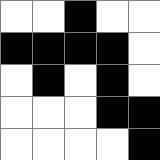[["white", "white", "black", "white", "white"], ["black", "black", "black", "black", "white"], ["white", "black", "white", "black", "white"], ["white", "white", "white", "black", "black"], ["white", "white", "white", "white", "black"]]